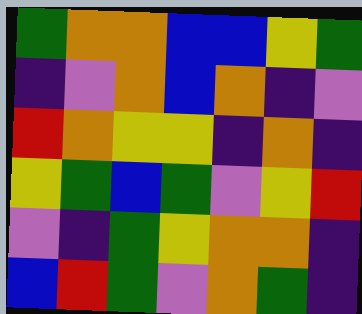[["green", "orange", "orange", "blue", "blue", "yellow", "green"], ["indigo", "violet", "orange", "blue", "orange", "indigo", "violet"], ["red", "orange", "yellow", "yellow", "indigo", "orange", "indigo"], ["yellow", "green", "blue", "green", "violet", "yellow", "red"], ["violet", "indigo", "green", "yellow", "orange", "orange", "indigo"], ["blue", "red", "green", "violet", "orange", "green", "indigo"]]